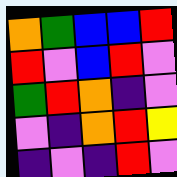[["orange", "green", "blue", "blue", "red"], ["red", "violet", "blue", "red", "violet"], ["green", "red", "orange", "indigo", "violet"], ["violet", "indigo", "orange", "red", "yellow"], ["indigo", "violet", "indigo", "red", "violet"]]